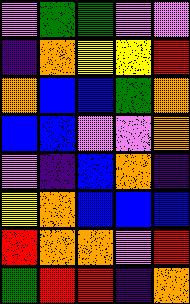[["violet", "green", "green", "violet", "violet"], ["indigo", "orange", "yellow", "yellow", "red"], ["orange", "blue", "blue", "green", "orange"], ["blue", "blue", "violet", "violet", "orange"], ["violet", "indigo", "blue", "orange", "indigo"], ["yellow", "orange", "blue", "blue", "blue"], ["red", "orange", "orange", "violet", "red"], ["green", "red", "red", "indigo", "orange"]]